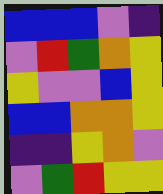[["blue", "blue", "blue", "violet", "indigo"], ["violet", "red", "green", "orange", "yellow"], ["yellow", "violet", "violet", "blue", "yellow"], ["blue", "blue", "orange", "orange", "yellow"], ["indigo", "indigo", "yellow", "orange", "violet"], ["violet", "green", "red", "yellow", "yellow"]]